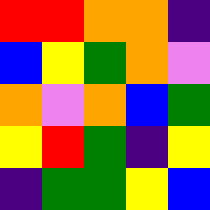[["red", "red", "orange", "orange", "indigo"], ["blue", "yellow", "green", "orange", "violet"], ["orange", "violet", "orange", "blue", "green"], ["yellow", "red", "green", "indigo", "yellow"], ["indigo", "green", "green", "yellow", "blue"]]